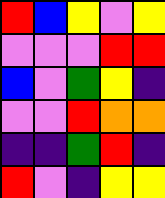[["red", "blue", "yellow", "violet", "yellow"], ["violet", "violet", "violet", "red", "red"], ["blue", "violet", "green", "yellow", "indigo"], ["violet", "violet", "red", "orange", "orange"], ["indigo", "indigo", "green", "red", "indigo"], ["red", "violet", "indigo", "yellow", "yellow"]]